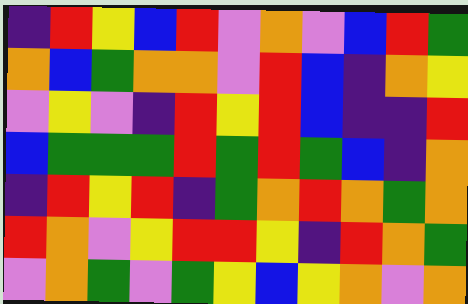[["indigo", "red", "yellow", "blue", "red", "violet", "orange", "violet", "blue", "red", "green"], ["orange", "blue", "green", "orange", "orange", "violet", "red", "blue", "indigo", "orange", "yellow"], ["violet", "yellow", "violet", "indigo", "red", "yellow", "red", "blue", "indigo", "indigo", "red"], ["blue", "green", "green", "green", "red", "green", "red", "green", "blue", "indigo", "orange"], ["indigo", "red", "yellow", "red", "indigo", "green", "orange", "red", "orange", "green", "orange"], ["red", "orange", "violet", "yellow", "red", "red", "yellow", "indigo", "red", "orange", "green"], ["violet", "orange", "green", "violet", "green", "yellow", "blue", "yellow", "orange", "violet", "orange"]]